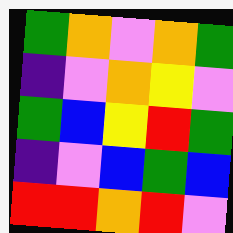[["green", "orange", "violet", "orange", "green"], ["indigo", "violet", "orange", "yellow", "violet"], ["green", "blue", "yellow", "red", "green"], ["indigo", "violet", "blue", "green", "blue"], ["red", "red", "orange", "red", "violet"]]